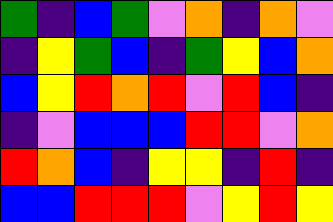[["green", "indigo", "blue", "green", "violet", "orange", "indigo", "orange", "violet"], ["indigo", "yellow", "green", "blue", "indigo", "green", "yellow", "blue", "orange"], ["blue", "yellow", "red", "orange", "red", "violet", "red", "blue", "indigo"], ["indigo", "violet", "blue", "blue", "blue", "red", "red", "violet", "orange"], ["red", "orange", "blue", "indigo", "yellow", "yellow", "indigo", "red", "indigo"], ["blue", "blue", "red", "red", "red", "violet", "yellow", "red", "yellow"]]